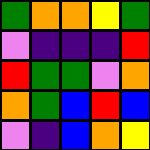[["green", "orange", "orange", "yellow", "green"], ["violet", "indigo", "indigo", "indigo", "red"], ["red", "green", "green", "violet", "orange"], ["orange", "green", "blue", "red", "blue"], ["violet", "indigo", "blue", "orange", "yellow"]]